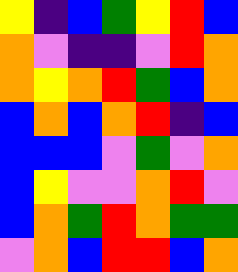[["yellow", "indigo", "blue", "green", "yellow", "red", "blue"], ["orange", "violet", "indigo", "indigo", "violet", "red", "orange"], ["orange", "yellow", "orange", "red", "green", "blue", "orange"], ["blue", "orange", "blue", "orange", "red", "indigo", "blue"], ["blue", "blue", "blue", "violet", "green", "violet", "orange"], ["blue", "yellow", "violet", "violet", "orange", "red", "violet"], ["blue", "orange", "green", "red", "orange", "green", "green"], ["violet", "orange", "blue", "red", "red", "blue", "orange"]]